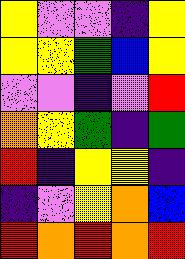[["yellow", "violet", "violet", "indigo", "yellow"], ["yellow", "yellow", "green", "blue", "yellow"], ["violet", "violet", "indigo", "violet", "red"], ["orange", "yellow", "green", "indigo", "green"], ["red", "indigo", "yellow", "yellow", "indigo"], ["indigo", "violet", "yellow", "orange", "blue"], ["red", "orange", "red", "orange", "red"]]